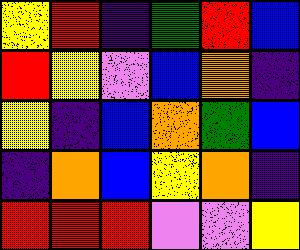[["yellow", "red", "indigo", "green", "red", "blue"], ["red", "yellow", "violet", "blue", "orange", "indigo"], ["yellow", "indigo", "blue", "orange", "green", "blue"], ["indigo", "orange", "blue", "yellow", "orange", "indigo"], ["red", "red", "red", "violet", "violet", "yellow"]]